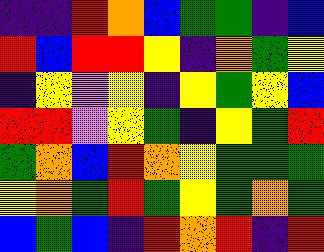[["indigo", "indigo", "red", "orange", "blue", "green", "green", "indigo", "blue"], ["red", "blue", "red", "red", "yellow", "indigo", "orange", "green", "yellow"], ["indigo", "yellow", "violet", "yellow", "indigo", "yellow", "green", "yellow", "blue"], ["red", "red", "violet", "yellow", "green", "indigo", "yellow", "green", "red"], ["green", "orange", "blue", "red", "orange", "yellow", "green", "green", "green"], ["yellow", "orange", "green", "red", "green", "yellow", "green", "orange", "green"], ["blue", "green", "blue", "indigo", "red", "orange", "red", "indigo", "red"]]